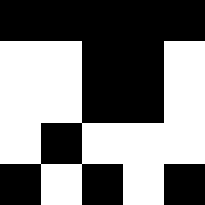[["black", "black", "black", "black", "black"], ["white", "white", "black", "black", "white"], ["white", "white", "black", "black", "white"], ["white", "black", "white", "white", "white"], ["black", "white", "black", "white", "black"]]